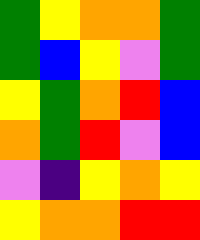[["green", "yellow", "orange", "orange", "green"], ["green", "blue", "yellow", "violet", "green"], ["yellow", "green", "orange", "red", "blue"], ["orange", "green", "red", "violet", "blue"], ["violet", "indigo", "yellow", "orange", "yellow"], ["yellow", "orange", "orange", "red", "red"]]